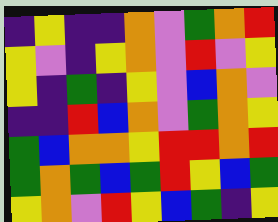[["indigo", "yellow", "indigo", "indigo", "orange", "violet", "green", "orange", "red"], ["yellow", "violet", "indigo", "yellow", "orange", "violet", "red", "violet", "yellow"], ["yellow", "indigo", "green", "indigo", "yellow", "violet", "blue", "orange", "violet"], ["indigo", "indigo", "red", "blue", "orange", "violet", "green", "orange", "yellow"], ["green", "blue", "orange", "orange", "yellow", "red", "red", "orange", "red"], ["green", "orange", "green", "blue", "green", "red", "yellow", "blue", "green"], ["yellow", "orange", "violet", "red", "yellow", "blue", "green", "indigo", "yellow"]]